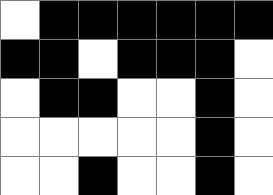[["white", "black", "black", "black", "black", "black", "black"], ["black", "black", "white", "black", "black", "black", "white"], ["white", "black", "black", "white", "white", "black", "white"], ["white", "white", "white", "white", "white", "black", "white"], ["white", "white", "black", "white", "white", "black", "white"]]